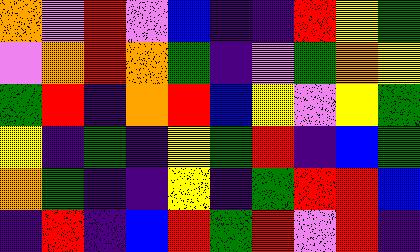[["orange", "violet", "red", "violet", "blue", "indigo", "indigo", "red", "yellow", "green"], ["violet", "orange", "red", "orange", "green", "indigo", "violet", "green", "orange", "yellow"], ["green", "red", "indigo", "orange", "red", "blue", "yellow", "violet", "yellow", "green"], ["yellow", "indigo", "green", "indigo", "yellow", "green", "red", "indigo", "blue", "green"], ["orange", "green", "indigo", "indigo", "yellow", "indigo", "green", "red", "red", "blue"], ["indigo", "red", "indigo", "blue", "red", "green", "red", "violet", "red", "indigo"]]